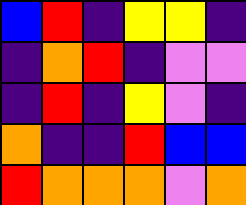[["blue", "red", "indigo", "yellow", "yellow", "indigo"], ["indigo", "orange", "red", "indigo", "violet", "violet"], ["indigo", "red", "indigo", "yellow", "violet", "indigo"], ["orange", "indigo", "indigo", "red", "blue", "blue"], ["red", "orange", "orange", "orange", "violet", "orange"]]